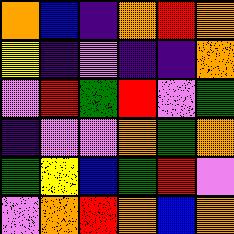[["orange", "blue", "indigo", "orange", "red", "orange"], ["yellow", "indigo", "violet", "indigo", "indigo", "orange"], ["violet", "red", "green", "red", "violet", "green"], ["indigo", "violet", "violet", "orange", "green", "orange"], ["green", "yellow", "blue", "green", "red", "violet"], ["violet", "orange", "red", "orange", "blue", "orange"]]